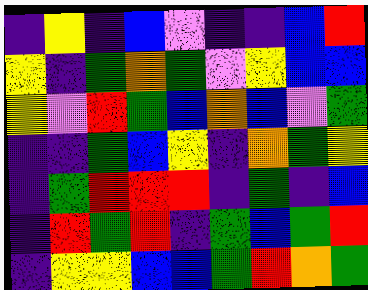[["indigo", "yellow", "indigo", "blue", "violet", "indigo", "indigo", "blue", "red"], ["yellow", "indigo", "green", "orange", "green", "violet", "yellow", "blue", "blue"], ["yellow", "violet", "red", "green", "blue", "orange", "blue", "violet", "green"], ["indigo", "indigo", "green", "blue", "yellow", "indigo", "orange", "green", "yellow"], ["indigo", "green", "red", "red", "red", "indigo", "green", "indigo", "blue"], ["indigo", "red", "green", "red", "indigo", "green", "blue", "green", "red"], ["indigo", "yellow", "yellow", "blue", "blue", "green", "red", "orange", "green"]]